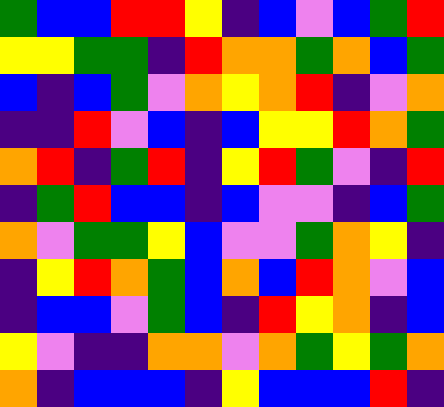[["green", "blue", "blue", "red", "red", "yellow", "indigo", "blue", "violet", "blue", "green", "red"], ["yellow", "yellow", "green", "green", "indigo", "red", "orange", "orange", "green", "orange", "blue", "green"], ["blue", "indigo", "blue", "green", "violet", "orange", "yellow", "orange", "red", "indigo", "violet", "orange"], ["indigo", "indigo", "red", "violet", "blue", "indigo", "blue", "yellow", "yellow", "red", "orange", "green"], ["orange", "red", "indigo", "green", "red", "indigo", "yellow", "red", "green", "violet", "indigo", "red"], ["indigo", "green", "red", "blue", "blue", "indigo", "blue", "violet", "violet", "indigo", "blue", "green"], ["orange", "violet", "green", "green", "yellow", "blue", "violet", "violet", "green", "orange", "yellow", "indigo"], ["indigo", "yellow", "red", "orange", "green", "blue", "orange", "blue", "red", "orange", "violet", "blue"], ["indigo", "blue", "blue", "violet", "green", "blue", "indigo", "red", "yellow", "orange", "indigo", "blue"], ["yellow", "violet", "indigo", "indigo", "orange", "orange", "violet", "orange", "green", "yellow", "green", "orange"], ["orange", "indigo", "blue", "blue", "blue", "indigo", "yellow", "blue", "blue", "blue", "red", "indigo"]]